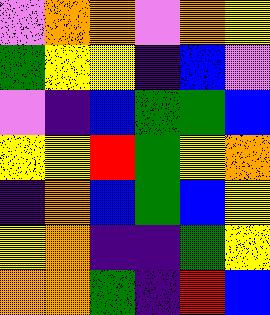[["violet", "orange", "orange", "violet", "orange", "yellow"], ["green", "yellow", "yellow", "indigo", "blue", "violet"], ["violet", "indigo", "blue", "green", "green", "blue"], ["yellow", "yellow", "red", "green", "yellow", "orange"], ["indigo", "orange", "blue", "green", "blue", "yellow"], ["yellow", "orange", "indigo", "indigo", "green", "yellow"], ["orange", "orange", "green", "indigo", "red", "blue"]]